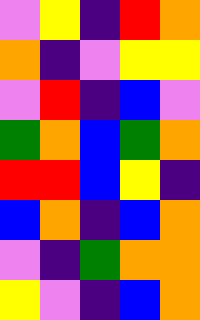[["violet", "yellow", "indigo", "red", "orange"], ["orange", "indigo", "violet", "yellow", "yellow"], ["violet", "red", "indigo", "blue", "violet"], ["green", "orange", "blue", "green", "orange"], ["red", "red", "blue", "yellow", "indigo"], ["blue", "orange", "indigo", "blue", "orange"], ["violet", "indigo", "green", "orange", "orange"], ["yellow", "violet", "indigo", "blue", "orange"]]